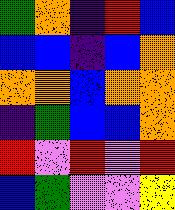[["green", "orange", "indigo", "red", "blue"], ["blue", "blue", "indigo", "blue", "orange"], ["orange", "orange", "blue", "orange", "orange"], ["indigo", "green", "blue", "blue", "orange"], ["red", "violet", "red", "violet", "red"], ["blue", "green", "violet", "violet", "yellow"]]